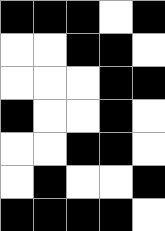[["black", "black", "black", "white", "black"], ["white", "white", "black", "black", "white"], ["white", "white", "white", "black", "black"], ["black", "white", "white", "black", "white"], ["white", "white", "black", "black", "white"], ["white", "black", "white", "white", "black"], ["black", "black", "black", "black", "white"]]